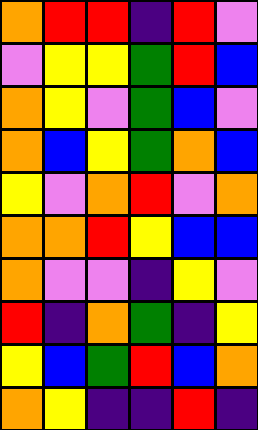[["orange", "red", "red", "indigo", "red", "violet"], ["violet", "yellow", "yellow", "green", "red", "blue"], ["orange", "yellow", "violet", "green", "blue", "violet"], ["orange", "blue", "yellow", "green", "orange", "blue"], ["yellow", "violet", "orange", "red", "violet", "orange"], ["orange", "orange", "red", "yellow", "blue", "blue"], ["orange", "violet", "violet", "indigo", "yellow", "violet"], ["red", "indigo", "orange", "green", "indigo", "yellow"], ["yellow", "blue", "green", "red", "blue", "orange"], ["orange", "yellow", "indigo", "indigo", "red", "indigo"]]